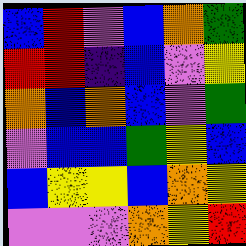[["blue", "red", "violet", "blue", "orange", "green"], ["red", "red", "indigo", "blue", "violet", "yellow"], ["orange", "blue", "orange", "blue", "violet", "green"], ["violet", "blue", "blue", "green", "yellow", "blue"], ["blue", "yellow", "yellow", "blue", "orange", "yellow"], ["violet", "violet", "violet", "orange", "yellow", "red"]]